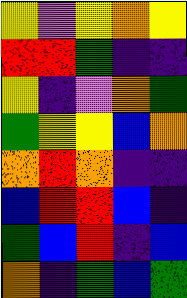[["yellow", "violet", "yellow", "orange", "yellow"], ["red", "red", "green", "indigo", "indigo"], ["yellow", "indigo", "violet", "orange", "green"], ["green", "yellow", "yellow", "blue", "orange"], ["orange", "red", "orange", "indigo", "indigo"], ["blue", "red", "red", "blue", "indigo"], ["green", "blue", "red", "indigo", "blue"], ["orange", "indigo", "green", "blue", "green"]]